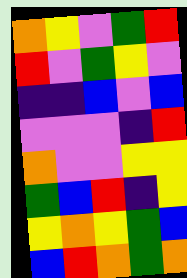[["orange", "yellow", "violet", "green", "red"], ["red", "violet", "green", "yellow", "violet"], ["indigo", "indigo", "blue", "violet", "blue"], ["violet", "violet", "violet", "indigo", "red"], ["orange", "violet", "violet", "yellow", "yellow"], ["green", "blue", "red", "indigo", "yellow"], ["yellow", "orange", "yellow", "green", "blue"], ["blue", "red", "orange", "green", "orange"]]